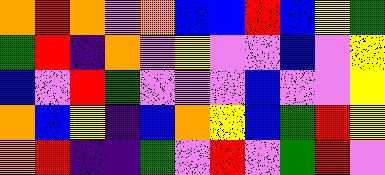[["orange", "red", "orange", "violet", "orange", "blue", "blue", "red", "blue", "yellow", "green"], ["green", "red", "indigo", "orange", "violet", "yellow", "violet", "violet", "blue", "violet", "yellow"], ["blue", "violet", "red", "green", "violet", "violet", "violet", "blue", "violet", "violet", "yellow"], ["orange", "blue", "yellow", "indigo", "blue", "orange", "yellow", "blue", "green", "red", "yellow"], ["orange", "red", "indigo", "indigo", "green", "violet", "red", "violet", "green", "red", "violet"]]